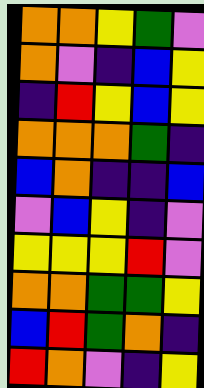[["orange", "orange", "yellow", "green", "violet"], ["orange", "violet", "indigo", "blue", "yellow"], ["indigo", "red", "yellow", "blue", "yellow"], ["orange", "orange", "orange", "green", "indigo"], ["blue", "orange", "indigo", "indigo", "blue"], ["violet", "blue", "yellow", "indigo", "violet"], ["yellow", "yellow", "yellow", "red", "violet"], ["orange", "orange", "green", "green", "yellow"], ["blue", "red", "green", "orange", "indigo"], ["red", "orange", "violet", "indigo", "yellow"]]